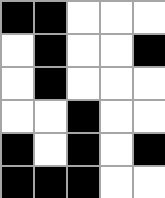[["black", "black", "white", "white", "white"], ["white", "black", "white", "white", "black"], ["white", "black", "white", "white", "white"], ["white", "white", "black", "white", "white"], ["black", "white", "black", "white", "black"], ["black", "black", "black", "white", "white"]]